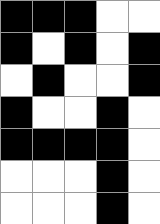[["black", "black", "black", "white", "white"], ["black", "white", "black", "white", "black"], ["white", "black", "white", "white", "black"], ["black", "white", "white", "black", "white"], ["black", "black", "black", "black", "white"], ["white", "white", "white", "black", "white"], ["white", "white", "white", "black", "white"]]